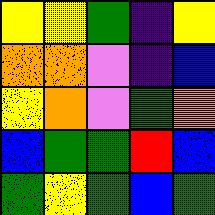[["yellow", "yellow", "green", "indigo", "yellow"], ["orange", "orange", "violet", "indigo", "blue"], ["yellow", "orange", "violet", "green", "orange"], ["blue", "green", "green", "red", "blue"], ["green", "yellow", "green", "blue", "green"]]